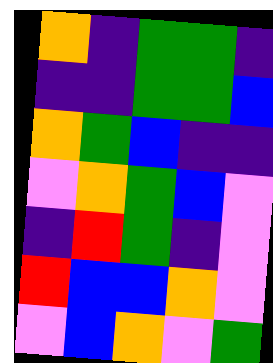[["orange", "indigo", "green", "green", "indigo"], ["indigo", "indigo", "green", "green", "blue"], ["orange", "green", "blue", "indigo", "indigo"], ["violet", "orange", "green", "blue", "violet"], ["indigo", "red", "green", "indigo", "violet"], ["red", "blue", "blue", "orange", "violet"], ["violet", "blue", "orange", "violet", "green"]]